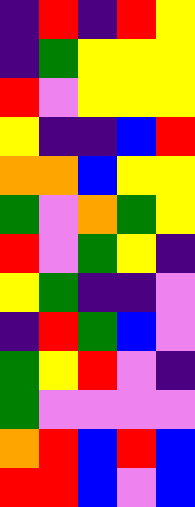[["indigo", "red", "indigo", "red", "yellow"], ["indigo", "green", "yellow", "yellow", "yellow"], ["red", "violet", "yellow", "yellow", "yellow"], ["yellow", "indigo", "indigo", "blue", "red"], ["orange", "orange", "blue", "yellow", "yellow"], ["green", "violet", "orange", "green", "yellow"], ["red", "violet", "green", "yellow", "indigo"], ["yellow", "green", "indigo", "indigo", "violet"], ["indigo", "red", "green", "blue", "violet"], ["green", "yellow", "red", "violet", "indigo"], ["green", "violet", "violet", "violet", "violet"], ["orange", "red", "blue", "red", "blue"], ["red", "red", "blue", "violet", "blue"]]